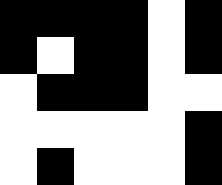[["black", "black", "black", "black", "white", "black"], ["black", "white", "black", "black", "white", "black"], ["white", "black", "black", "black", "white", "white"], ["white", "white", "white", "white", "white", "black"], ["white", "black", "white", "white", "white", "black"]]